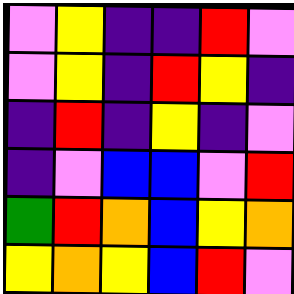[["violet", "yellow", "indigo", "indigo", "red", "violet"], ["violet", "yellow", "indigo", "red", "yellow", "indigo"], ["indigo", "red", "indigo", "yellow", "indigo", "violet"], ["indigo", "violet", "blue", "blue", "violet", "red"], ["green", "red", "orange", "blue", "yellow", "orange"], ["yellow", "orange", "yellow", "blue", "red", "violet"]]